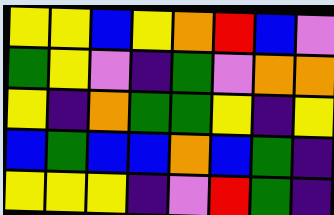[["yellow", "yellow", "blue", "yellow", "orange", "red", "blue", "violet"], ["green", "yellow", "violet", "indigo", "green", "violet", "orange", "orange"], ["yellow", "indigo", "orange", "green", "green", "yellow", "indigo", "yellow"], ["blue", "green", "blue", "blue", "orange", "blue", "green", "indigo"], ["yellow", "yellow", "yellow", "indigo", "violet", "red", "green", "indigo"]]